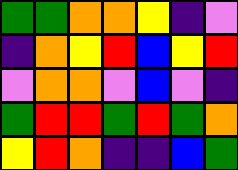[["green", "green", "orange", "orange", "yellow", "indigo", "violet"], ["indigo", "orange", "yellow", "red", "blue", "yellow", "red"], ["violet", "orange", "orange", "violet", "blue", "violet", "indigo"], ["green", "red", "red", "green", "red", "green", "orange"], ["yellow", "red", "orange", "indigo", "indigo", "blue", "green"]]